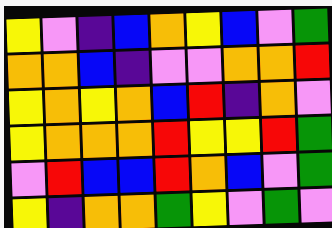[["yellow", "violet", "indigo", "blue", "orange", "yellow", "blue", "violet", "green"], ["orange", "orange", "blue", "indigo", "violet", "violet", "orange", "orange", "red"], ["yellow", "orange", "yellow", "orange", "blue", "red", "indigo", "orange", "violet"], ["yellow", "orange", "orange", "orange", "red", "yellow", "yellow", "red", "green"], ["violet", "red", "blue", "blue", "red", "orange", "blue", "violet", "green"], ["yellow", "indigo", "orange", "orange", "green", "yellow", "violet", "green", "violet"]]